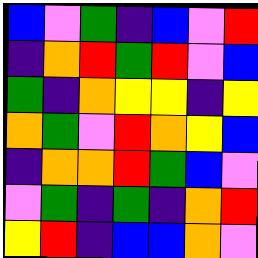[["blue", "violet", "green", "indigo", "blue", "violet", "red"], ["indigo", "orange", "red", "green", "red", "violet", "blue"], ["green", "indigo", "orange", "yellow", "yellow", "indigo", "yellow"], ["orange", "green", "violet", "red", "orange", "yellow", "blue"], ["indigo", "orange", "orange", "red", "green", "blue", "violet"], ["violet", "green", "indigo", "green", "indigo", "orange", "red"], ["yellow", "red", "indigo", "blue", "blue", "orange", "violet"]]